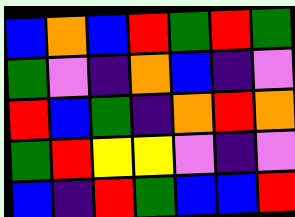[["blue", "orange", "blue", "red", "green", "red", "green"], ["green", "violet", "indigo", "orange", "blue", "indigo", "violet"], ["red", "blue", "green", "indigo", "orange", "red", "orange"], ["green", "red", "yellow", "yellow", "violet", "indigo", "violet"], ["blue", "indigo", "red", "green", "blue", "blue", "red"]]